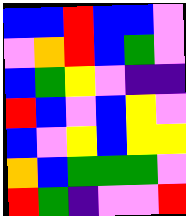[["blue", "blue", "red", "blue", "blue", "violet"], ["violet", "orange", "red", "blue", "green", "violet"], ["blue", "green", "yellow", "violet", "indigo", "indigo"], ["red", "blue", "violet", "blue", "yellow", "violet"], ["blue", "violet", "yellow", "blue", "yellow", "yellow"], ["orange", "blue", "green", "green", "green", "violet"], ["red", "green", "indigo", "violet", "violet", "red"]]